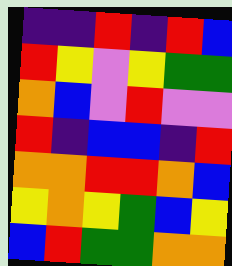[["indigo", "indigo", "red", "indigo", "red", "blue"], ["red", "yellow", "violet", "yellow", "green", "green"], ["orange", "blue", "violet", "red", "violet", "violet"], ["red", "indigo", "blue", "blue", "indigo", "red"], ["orange", "orange", "red", "red", "orange", "blue"], ["yellow", "orange", "yellow", "green", "blue", "yellow"], ["blue", "red", "green", "green", "orange", "orange"]]